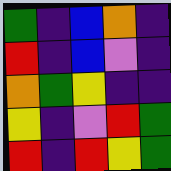[["green", "indigo", "blue", "orange", "indigo"], ["red", "indigo", "blue", "violet", "indigo"], ["orange", "green", "yellow", "indigo", "indigo"], ["yellow", "indigo", "violet", "red", "green"], ["red", "indigo", "red", "yellow", "green"]]